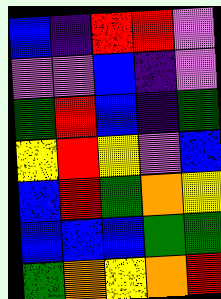[["blue", "indigo", "red", "red", "violet"], ["violet", "violet", "blue", "indigo", "violet"], ["green", "red", "blue", "indigo", "green"], ["yellow", "red", "yellow", "violet", "blue"], ["blue", "red", "green", "orange", "yellow"], ["blue", "blue", "blue", "green", "green"], ["green", "orange", "yellow", "orange", "red"]]